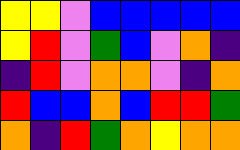[["yellow", "yellow", "violet", "blue", "blue", "blue", "blue", "blue"], ["yellow", "red", "violet", "green", "blue", "violet", "orange", "indigo"], ["indigo", "red", "violet", "orange", "orange", "violet", "indigo", "orange"], ["red", "blue", "blue", "orange", "blue", "red", "red", "green"], ["orange", "indigo", "red", "green", "orange", "yellow", "orange", "orange"]]